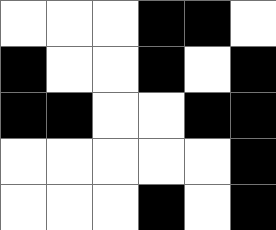[["white", "white", "white", "black", "black", "white"], ["black", "white", "white", "black", "white", "black"], ["black", "black", "white", "white", "black", "black"], ["white", "white", "white", "white", "white", "black"], ["white", "white", "white", "black", "white", "black"]]